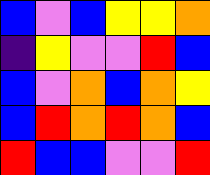[["blue", "violet", "blue", "yellow", "yellow", "orange"], ["indigo", "yellow", "violet", "violet", "red", "blue"], ["blue", "violet", "orange", "blue", "orange", "yellow"], ["blue", "red", "orange", "red", "orange", "blue"], ["red", "blue", "blue", "violet", "violet", "red"]]